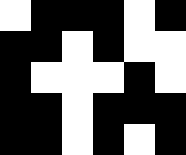[["white", "black", "black", "black", "white", "black"], ["black", "black", "white", "black", "white", "white"], ["black", "white", "white", "white", "black", "white"], ["black", "black", "white", "black", "black", "black"], ["black", "black", "white", "black", "white", "black"]]